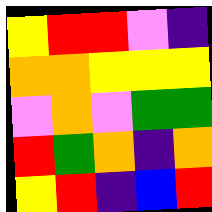[["yellow", "red", "red", "violet", "indigo"], ["orange", "orange", "yellow", "yellow", "yellow"], ["violet", "orange", "violet", "green", "green"], ["red", "green", "orange", "indigo", "orange"], ["yellow", "red", "indigo", "blue", "red"]]